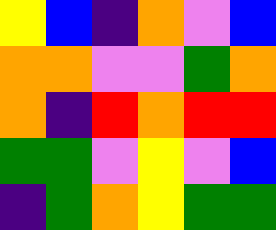[["yellow", "blue", "indigo", "orange", "violet", "blue"], ["orange", "orange", "violet", "violet", "green", "orange"], ["orange", "indigo", "red", "orange", "red", "red"], ["green", "green", "violet", "yellow", "violet", "blue"], ["indigo", "green", "orange", "yellow", "green", "green"]]